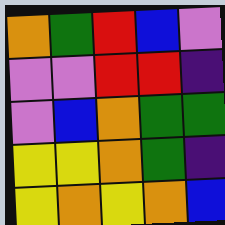[["orange", "green", "red", "blue", "violet"], ["violet", "violet", "red", "red", "indigo"], ["violet", "blue", "orange", "green", "green"], ["yellow", "yellow", "orange", "green", "indigo"], ["yellow", "orange", "yellow", "orange", "blue"]]